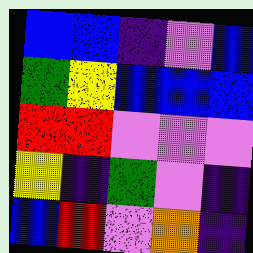[["blue", "blue", "indigo", "violet", "blue"], ["green", "yellow", "blue", "blue", "blue"], ["red", "red", "violet", "violet", "violet"], ["yellow", "indigo", "green", "violet", "indigo"], ["blue", "red", "violet", "orange", "indigo"]]